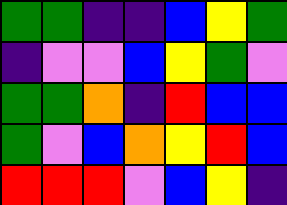[["green", "green", "indigo", "indigo", "blue", "yellow", "green"], ["indigo", "violet", "violet", "blue", "yellow", "green", "violet"], ["green", "green", "orange", "indigo", "red", "blue", "blue"], ["green", "violet", "blue", "orange", "yellow", "red", "blue"], ["red", "red", "red", "violet", "blue", "yellow", "indigo"]]